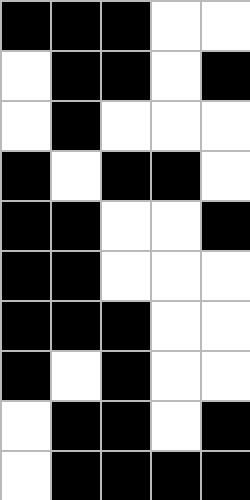[["black", "black", "black", "white", "white"], ["white", "black", "black", "white", "black"], ["white", "black", "white", "white", "white"], ["black", "white", "black", "black", "white"], ["black", "black", "white", "white", "black"], ["black", "black", "white", "white", "white"], ["black", "black", "black", "white", "white"], ["black", "white", "black", "white", "white"], ["white", "black", "black", "white", "black"], ["white", "black", "black", "black", "black"]]